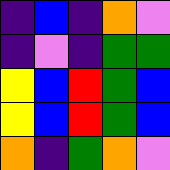[["indigo", "blue", "indigo", "orange", "violet"], ["indigo", "violet", "indigo", "green", "green"], ["yellow", "blue", "red", "green", "blue"], ["yellow", "blue", "red", "green", "blue"], ["orange", "indigo", "green", "orange", "violet"]]